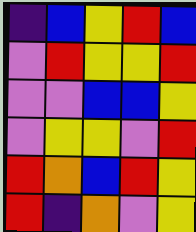[["indigo", "blue", "yellow", "red", "blue"], ["violet", "red", "yellow", "yellow", "red"], ["violet", "violet", "blue", "blue", "yellow"], ["violet", "yellow", "yellow", "violet", "red"], ["red", "orange", "blue", "red", "yellow"], ["red", "indigo", "orange", "violet", "yellow"]]